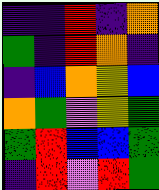[["indigo", "indigo", "red", "indigo", "orange"], ["green", "indigo", "red", "orange", "indigo"], ["indigo", "blue", "orange", "yellow", "blue"], ["orange", "green", "violet", "yellow", "green"], ["green", "red", "blue", "blue", "green"], ["indigo", "red", "violet", "red", "green"]]